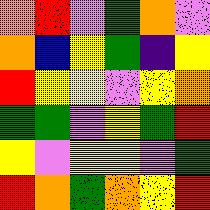[["orange", "red", "violet", "green", "orange", "violet"], ["orange", "blue", "yellow", "green", "indigo", "yellow"], ["red", "yellow", "yellow", "violet", "yellow", "orange"], ["green", "green", "violet", "yellow", "green", "red"], ["yellow", "violet", "yellow", "yellow", "violet", "green"], ["red", "orange", "green", "orange", "yellow", "red"]]